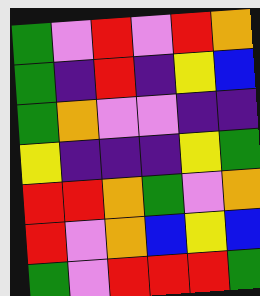[["green", "violet", "red", "violet", "red", "orange"], ["green", "indigo", "red", "indigo", "yellow", "blue"], ["green", "orange", "violet", "violet", "indigo", "indigo"], ["yellow", "indigo", "indigo", "indigo", "yellow", "green"], ["red", "red", "orange", "green", "violet", "orange"], ["red", "violet", "orange", "blue", "yellow", "blue"], ["green", "violet", "red", "red", "red", "green"]]